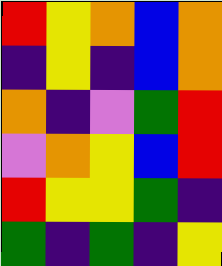[["red", "yellow", "orange", "blue", "orange"], ["indigo", "yellow", "indigo", "blue", "orange"], ["orange", "indigo", "violet", "green", "red"], ["violet", "orange", "yellow", "blue", "red"], ["red", "yellow", "yellow", "green", "indigo"], ["green", "indigo", "green", "indigo", "yellow"]]